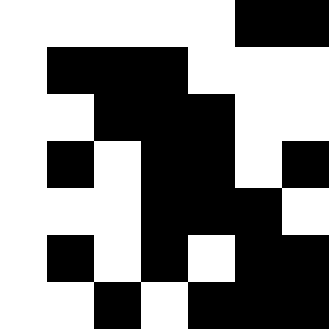[["white", "white", "white", "white", "white", "black", "black"], ["white", "black", "black", "black", "white", "white", "white"], ["white", "white", "black", "black", "black", "white", "white"], ["white", "black", "white", "black", "black", "white", "black"], ["white", "white", "white", "black", "black", "black", "white"], ["white", "black", "white", "black", "white", "black", "black"], ["white", "white", "black", "white", "black", "black", "black"]]